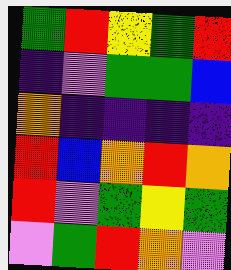[["green", "red", "yellow", "green", "red"], ["indigo", "violet", "green", "green", "blue"], ["orange", "indigo", "indigo", "indigo", "indigo"], ["red", "blue", "orange", "red", "orange"], ["red", "violet", "green", "yellow", "green"], ["violet", "green", "red", "orange", "violet"]]